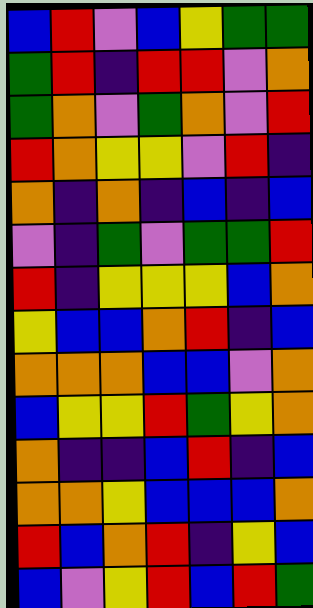[["blue", "red", "violet", "blue", "yellow", "green", "green"], ["green", "red", "indigo", "red", "red", "violet", "orange"], ["green", "orange", "violet", "green", "orange", "violet", "red"], ["red", "orange", "yellow", "yellow", "violet", "red", "indigo"], ["orange", "indigo", "orange", "indigo", "blue", "indigo", "blue"], ["violet", "indigo", "green", "violet", "green", "green", "red"], ["red", "indigo", "yellow", "yellow", "yellow", "blue", "orange"], ["yellow", "blue", "blue", "orange", "red", "indigo", "blue"], ["orange", "orange", "orange", "blue", "blue", "violet", "orange"], ["blue", "yellow", "yellow", "red", "green", "yellow", "orange"], ["orange", "indigo", "indigo", "blue", "red", "indigo", "blue"], ["orange", "orange", "yellow", "blue", "blue", "blue", "orange"], ["red", "blue", "orange", "red", "indigo", "yellow", "blue"], ["blue", "violet", "yellow", "red", "blue", "red", "green"]]